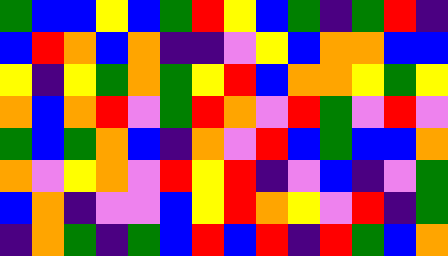[["green", "blue", "blue", "yellow", "blue", "green", "red", "yellow", "blue", "green", "indigo", "green", "red", "indigo"], ["blue", "red", "orange", "blue", "orange", "indigo", "indigo", "violet", "yellow", "blue", "orange", "orange", "blue", "blue"], ["yellow", "indigo", "yellow", "green", "orange", "green", "yellow", "red", "blue", "orange", "orange", "yellow", "green", "yellow"], ["orange", "blue", "orange", "red", "violet", "green", "red", "orange", "violet", "red", "green", "violet", "red", "violet"], ["green", "blue", "green", "orange", "blue", "indigo", "orange", "violet", "red", "blue", "green", "blue", "blue", "orange"], ["orange", "violet", "yellow", "orange", "violet", "red", "yellow", "red", "indigo", "violet", "blue", "indigo", "violet", "green"], ["blue", "orange", "indigo", "violet", "violet", "blue", "yellow", "red", "orange", "yellow", "violet", "red", "indigo", "green"], ["indigo", "orange", "green", "indigo", "green", "blue", "red", "blue", "red", "indigo", "red", "green", "blue", "orange"]]